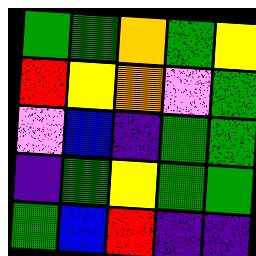[["green", "green", "orange", "green", "yellow"], ["red", "yellow", "orange", "violet", "green"], ["violet", "blue", "indigo", "green", "green"], ["indigo", "green", "yellow", "green", "green"], ["green", "blue", "red", "indigo", "indigo"]]